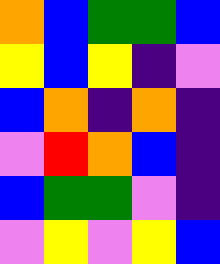[["orange", "blue", "green", "green", "blue"], ["yellow", "blue", "yellow", "indigo", "violet"], ["blue", "orange", "indigo", "orange", "indigo"], ["violet", "red", "orange", "blue", "indigo"], ["blue", "green", "green", "violet", "indigo"], ["violet", "yellow", "violet", "yellow", "blue"]]